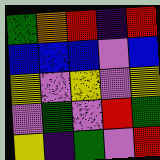[["green", "orange", "red", "indigo", "red"], ["blue", "blue", "blue", "violet", "blue"], ["yellow", "violet", "yellow", "violet", "yellow"], ["violet", "green", "violet", "red", "green"], ["yellow", "indigo", "green", "violet", "red"]]